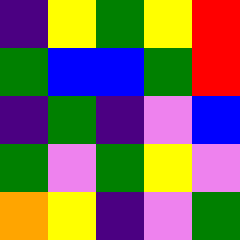[["indigo", "yellow", "green", "yellow", "red"], ["green", "blue", "blue", "green", "red"], ["indigo", "green", "indigo", "violet", "blue"], ["green", "violet", "green", "yellow", "violet"], ["orange", "yellow", "indigo", "violet", "green"]]